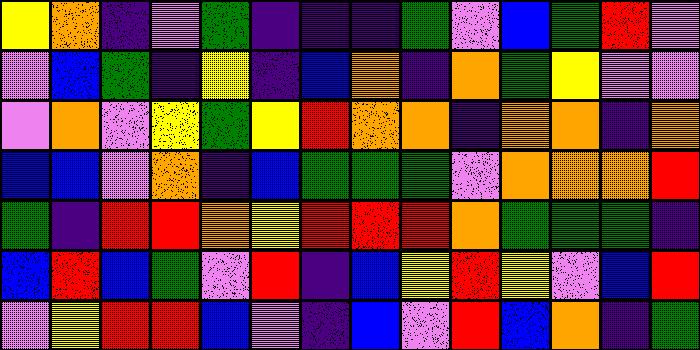[["yellow", "orange", "indigo", "violet", "green", "indigo", "indigo", "indigo", "green", "violet", "blue", "green", "red", "violet"], ["violet", "blue", "green", "indigo", "yellow", "indigo", "blue", "orange", "indigo", "orange", "green", "yellow", "violet", "violet"], ["violet", "orange", "violet", "yellow", "green", "yellow", "red", "orange", "orange", "indigo", "orange", "orange", "indigo", "orange"], ["blue", "blue", "violet", "orange", "indigo", "blue", "green", "green", "green", "violet", "orange", "orange", "orange", "red"], ["green", "indigo", "red", "red", "orange", "yellow", "red", "red", "red", "orange", "green", "green", "green", "indigo"], ["blue", "red", "blue", "green", "violet", "red", "indigo", "blue", "yellow", "red", "yellow", "violet", "blue", "red"], ["violet", "yellow", "red", "red", "blue", "violet", "indigo", "blue", "violet", "red", "blue", "orange", "indigo", "green"]]